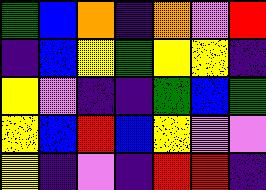[["green", "blue", "orange", "indigo", "orange", "violet", "red"], ["indigo", "blue", "yellow", "green", "yellow", "yellow", "indigo"], ["yellow", "violet", "indigo", "indigo", "green", "blue", "green"], ["yellow", "blue", "red", "blue", "yellow", "violet", "violet"], ["yellow", "indigo", "violet", "indigo", "red", "red", "indigo"]]